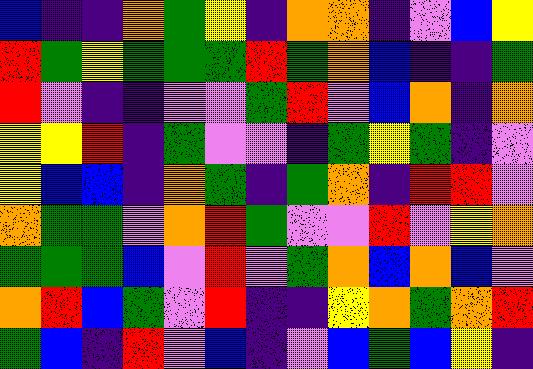[["blue", "indigo", "indigo", "orange", "green", "yellow", "indigo", "orange", "orange", "indigo", "violet", "blue", "yellow"], ["red", "green", "yellow", "green", "green", "green", "red", "green", "orange", "blue", "indigo", "indigo", "green"], ["red", "violet", "indigo", "indigo", "violet", "violet", "green", "red", "violet", "blue", "orange", "indigo", "orange"], ["yellow", "yellow", "red", "indigo", "green", "violet", "violet", "indigo", "green", "yellow", "green", "indigo", "violet"], ["yellow", "blue", "blue", "indigo", "orange", "green", "indigo", "green", "orange", "indigo", "red", "red", "violet"], ["orange", "green", "green", "violet", "orange", "red", "green", "violet", "violet", "red", "violet", "yellow", "orange"], ["green", "green", "green", "blue", "violet", "red", "violet", "green", "orange", "blue", "orange", "blue", "violet"], ["orange", "red", "blue", "green", "violet", "red", "indigo", "indigo", "yellow", "orange", "green", "orange", "red"], ["green", "blue", "indigo", "red", "violet", "blue", "indigo", "violet", "blue", "green", "blue", "yellow", "indigo"]]